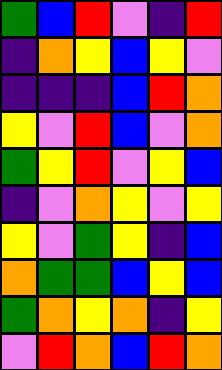[["green", "blue", "red", "violet", "indigo", "red"], ["indigo", "orange", "yellow", "blue", "yellow", "violet"], ["indigo", "indigo", "indigo", "blue", "red", "orange"], ["yellow", "violet", "red", "blue", "violet", "orange"], ["green", "yellow", "red", "violet", "yellow", "blue"], ["indigo", "violet", "orange", "yellow", "violet", "yellow"], ["yellow", "violet", "green", "yellow", "indigo", "blue"], ["orange", "green", "green", "blue", "yellow", "blue"], ["green", "orange", "yellow", "orange", "indigo", "yellow"], ["violet", "red", "orange", "blue", "red", "orange"]]